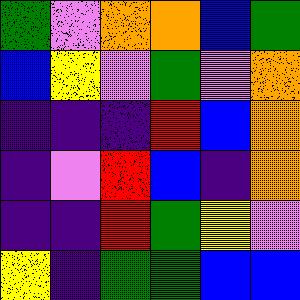[["green", "violet", "orange", "orange", "blue", "green"], ["blue", "yellow", "violet", "green", "violet", "orange"], ["indigo", "indigo", "indigo", "red", "blue", "orange"], ["indigo", "violet", "red", "blue", "indigo", "orange"], ["indigo", "indigo", "red", "green", "yellow", "violet"], ["yellow", "indigo", "green", "green", "blue", "blue"]]